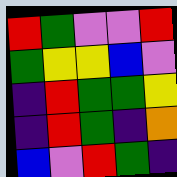[["red", "green", "violet", "violet", "red"], ["green", "yellow", "yellow", "blue", "violet"], ["indigo", "red", "green", "green", "yellow"], ["indigo", "red", "green", "indigo", "orange"], ["blue", "violet", "red", "green", "indigo"]]